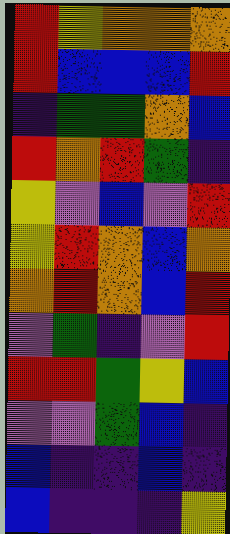[["red", "yellow", "orange", "orange", "orange"], ["red", "blue", "blue", "blue", "red"], ["indigo", "green", "green", "orange", "blue"], ["red", "orange", "red", "green", "indigo"], ["yellow", "violet", "blue", "violet", "red"], ["yellow", "red", "orange", "blue", "orange"], ["orange", "red", "orange", "blue", "red"], ["violet", "green", "indigo", "violet", "red"], ["red", "red", "green", "yellow", "blue"], ["violet", "violet", "green", "blue", "indigo"], ["blue", "indigo", "indigo", "blue", "indigo"], ["blue", "indigo", "indigo", "indigo", "yellow"]]